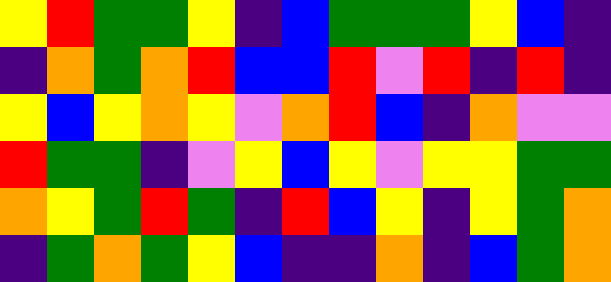[["yellow", "red", "green", "green", "yellow", "indigo", "blue", "green", "green", "green", "yellow", "blue", "indigo"], ["indigo", "orange", "green", "orange", "red", "blue", "blue", "red", "violet", "red", "indigo", "red", "indigo"], ["yellow", "blue", "yellow", "orange", "yellow", "violet", "orange", "red", "blue", "indigo", "orange", "violet", "violet"], ["red", "green", "green", "indigo", "violet", "yellow", "blue", "yellow", "violet", "yellow", "yellow", "green", "green"], ["orange", "yellow", "green", "red", "green", "indigo", "red", "blue", "yellow", "indigo", "yellow", "green", "orange"], ["indigo", "green", "orange", "green", "yellow", "blue", "indigo", "indigo", "orange", "indigo", "blue", "green", "orange"]]